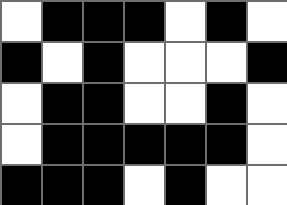[["white", "black", "black", "black", "white", "black", "white"], ["black", "white", "black", "white", "white", "white", "black"], ["white", "black", "black", "white", "white", "black", "white"], ["white", "black", "black", "black", "black", "black", "white"], ["black", "black", "black", "white", "black", "white", "white"]]